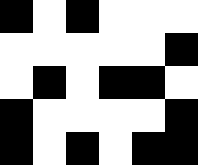[["black", "white", "black", "white", "white", "white"], ["white", "white", "white", "white", "white", "black"], ["white", "black", "white", "black", "black", "white"], ["black", "white", "white", "white", "white", "black"], ["black", "white", "black", "white", "black", "black"]]